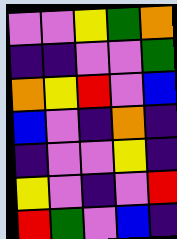[["violet", "violet", "yellow", "green", "orange"], ["indigo", "indigo", "violet", "violet", "green"], ["orange", "yellow", "red", "violet", "blue"], ["blue", "violet", "indigo", "orange", "indigo"], ["indigo", "violet", "violet", "yellow", "indigo"], ["yellow", "violet", "indigo", "violet", "red"], ["red", "green", "violet", "blue", "indigo"]]